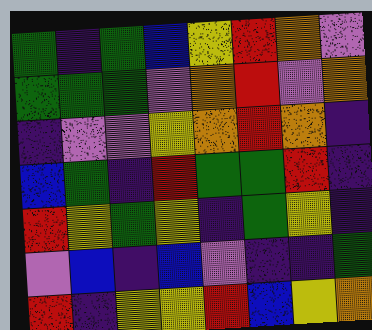[["green", "indigo", "green", "blue", "yellow", "red", "orange", "violet"], ["green", "green", "green", "violet", "orange", "red", "violet", "orange"], ["indigo", "violet", "violet", "yellow", "orange", "red", "orange", "indigo"], ["blue", "green", "indigo", "red", "green", "green", "red", "indigo"], ["red", "yellow", "green", "yellow", "indigo", "green", "yellow", "indigo"], ["violet", "blue", "indigo", "blue", "violet", "indigo", "indigo", "green"], ["red", "indigo", "yellow", "yellow", "red", "blue", "yellow", "orange"]]